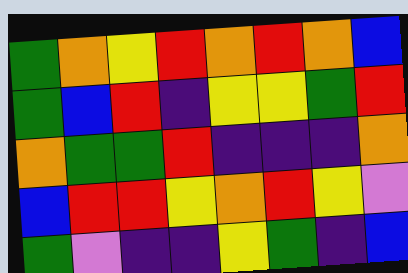[["green", "orange", "yellow", "red", "orange", "red", "orange", "blue"], ["green", "blue", "red", "indigo", "yellow", "yellow", "green", "red"], ["orange", "green", "green", "red", "indigo", "indigo", "indigo", "orange"], ["blue", "red", "red", "yellow", "orange", "red", "yellow", "violet"], ["green", "violet", "indigo", "indigo", "yellow", "green", "indigo", "blue"]]